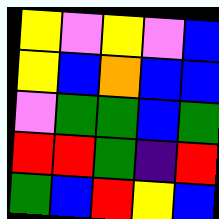[["yellow", "violet", "yellow", "violet", "blue"], ["yellow", "blue", "orange", "blue", "blue"], ["violet", "green", "green", "blue", "green"], ["red", "red", "green", "indigo", "red"], ["green", "blue", "red", "yellow", "blue"]]